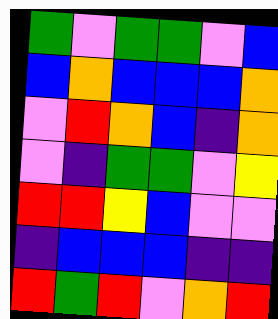[["green", "violet", "green", "green", "violet", "blue"], ["blue", "orange", "blue", "blue", "blue", "orange"], ["violet", "red", "orange", "blue", "indigo", "orange"], ["violet", "indigo", "green", "green", "violet", "yellow"], ["red", "red", "yellow", "blue", "violet", "violet"], ["indigo", "blue", "blue", "blue", "indigo", "indigo"], ["red", "green", "red", "violet", "orange", "red"]]